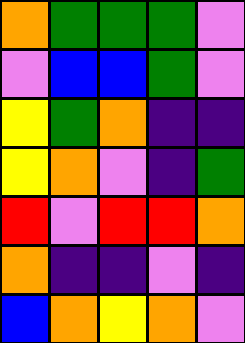[["orange", "green", "green", "green", "violet"], ["violet", "blue", "blue", "green", "violet"], ["yellow", "green", "orange", "indigo", "indigo"], ["yellow", "orange", "violet", "indigo", "green"], ["red", "violet", "red", "red", "orange"], ["orange", "indigo", "indigo", "violet", "indigo"], ["blue", "orange", "yellow", "orange", "violet"]]